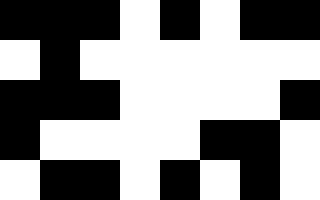[["black", "black", "black", "white", "black", "white", "black", "black"], ["white", "black", "white", "white", "white", "white", "white", "white"], ["black", "black", "black", "white", "white", "white", "white", "black"], ["black", "white", "white", "white", "white", "black", "black", "white"], ["white", "black", "black", "white", "black", "white", "black", "white"]]